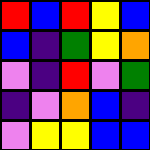[["red", "blue", "red", "yellow", "blue"], ["blue", "indigo", "green", "yellow", "orange"], ["violet", "indigo", "red", "violet", "green"], ["indigo", "violet", "orange", "blue", "indigo"], ["violet", "yellow", "yellow", "blue", "blue"]]